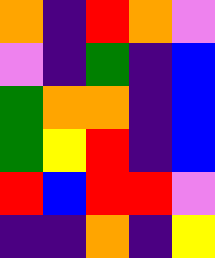[["orange", "indigo", "red", "orange", "violet"], ["violet", "indigo", "green", "indigo", "blue"], ["green", "orange", "orange", "indigo", "blue"], ["green", "yellow", "red", "indigo", "blue"], ["red", "blue", "red", "red", "violet"], ["indigo", "indigo", "orange", "indigo", "yellow"]]